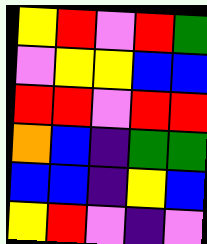[["yellow", "red", "violet", "red", "green"], ["violet", "yellow", "yellow", "blue", "blue"], ["red", "red", "violet", "red", "red"], ["orange", "blue", "indigo", "green", "green"], ["blue", "blue", "indigo", "yellow", "blue"], ["yellow", "red", "violet", "indigo", "violet"]]